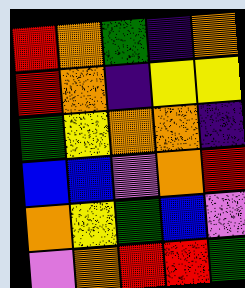[["red", "orange", "green", "indigo", "orange"], ["red", "orange", "indigo", "yellow", "yellow"], ["green", "yellow", "orange", "orange", "indigo"], ["blue", "blue", "violet", "orange", "red"], ["orange", "yellow", "green", "blue", "violet"], ["violet", "orange", "red", "red", "green"]]